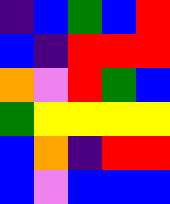[["indigo", "blue", "green", "blue", "red"], ["blue", "indigo", "red", "red", "red"], ["orange", "violet", "red", "green", "blue"], ["green", "yellow", "yellow", "yellow", "yellow"], ["blue", "orange", "indigo", "red", "red"], ["blue", "violet", "blue", "blue", "blue"]]